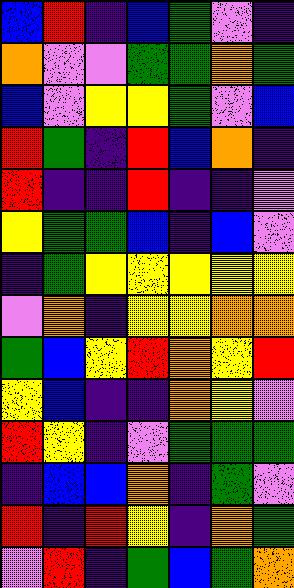[["blue", "red", "indigo", "blue", "green", "violet", "indigo"], ["orange", "violet", "violet", "green", "green", "orange", "green"], ["blue", "violet", "yellow", "yellow", "green", "violet", "blue"], ["red", "green", "indigo", "red", "blue", "orange", "indigo"], ["red", "indigo", "indigo", "red", "indigo", "indigo", "violet"], ["yellow", "green", "green", "blue", "indigo", "blue", "violet"], ["indigo", "green", "yellow", "yellow", "yellow", "yellow", "yellow"], ["violet", "orange", "indigo", "yellow", "yellow", "orange", "orange"], ["green", "blue", "yellow", "red", "orange", "yellow", "red"], ["yellow", "blue", "indigo", "indigo", "orange", "yellow", "violet"], ["red", "yellow", "indigo", "violet", "green", "green", "green"], ["indigo", "blue", "blue", "orange", "indigo", "green", "violet"], ["red", "indigo", "red", "yellow", "indigo", "orange", "green"], ["violet", "red", "indigo", "green", "blue", "green", "orange"]]